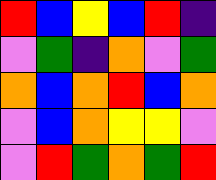[["red", "blue", "yellow", "blue", "red", "indigo"], ["violet", "green", "indigo", "orange", "violet", "green"], ["orange", "blue", "orange", "red", "blue", "orange"], ["violet", "blue", "orange", "yellow", "yellow", "violet"], ["violet", "red", "green", "orange", "green", "red"]]